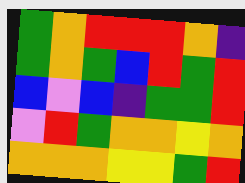[["green", "orange", "red", "red", "red", "orange", "indigo"], ["green", "orange", "green", "blue", "red", "green", "red"], ["blue", "violet", "blue", "indigo", "green", "green", "red"], ["violet", "red", "green", "orange", "orange", "yellow", "orange"], ["orange", "orange", "orange", "yellow", "yellow", "green", "red"]]